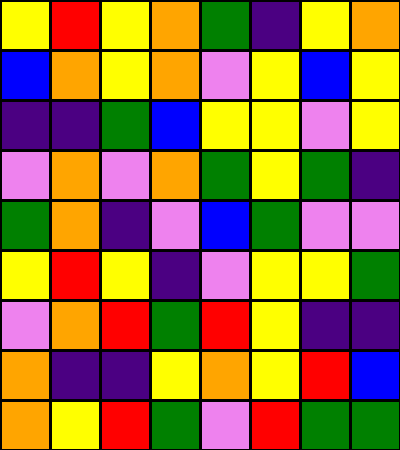[["yellow", "red", "yellow", "orange", "green", "indigo", "yellow", "orange"], ["blue", "orange", "yellow", "orange", "violet", "yellow", "blue", "yellow"], ["indigo", "indigo", "green", "blue", "yellow", "yellow", "violet", "yellow"], ["violet", "orange", "violet", "orange", "green", "yellow", "green", "indigo"], ["green", "orange", "indigo", "violet", "blue", "green", "violet", "violet"], ["yellow", "red", "yellow", "indigo", "violet", "yellow", "yellow", "green"], ["violet", "orange", "red", "green", "red", "yellow", "indigo", "indigo"], ["orange", "indigo", "indigo", "yellow", "orange", "yellow", "red", "blue"], ["orange", "yellow", "red", "green", "violet", "red", "green", "green"]]